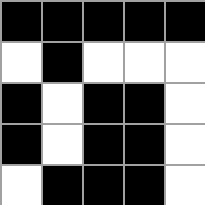[["black", "black", "black", "black", "black"], ["white", "black", "white", "white", "white"], ["black", "white", "black", "black", "white"], ["black", "white", "black", "black", "white"], ["white", "black", "black", "black", "white"]]